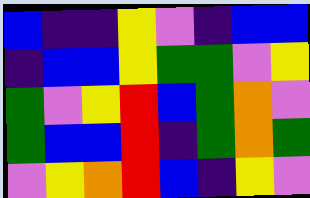[["blue", "indigo", "indigo", "yellow", "violet", "indigo", "blue", "blue"], ["indigo", "blue", "blue", "yellow", "green", "green", "violet", "yellow"], ["green", "violet", "yellow", "red", "blue", "green", "orange", "violet"], ["green", "blue", "blue", "red", "indigo", "green", "orange", "green"], ["violet", "yellow", "orange", "red", "blue", "indigo", "yellow", "violet"]]